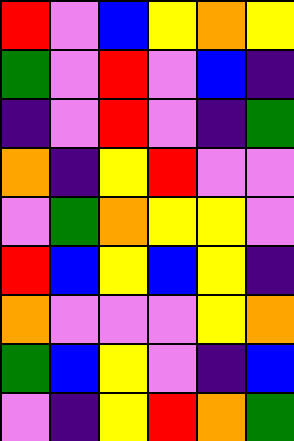[["red", "violet", "blue", "yellow", "orange", "yellow"], ["green", "violet", "red", "violet", "blue", "indigo"], ["indigo", "violet", "red", "violet", "indigo", "green"], ["orange", "indigo", "yellow", "red", "violet", "violet"], ["violet", "green", "orange", "yellow", "yellow", "violet"], ["red", "blue", "yellow", "blue", "yellow", "indigo"], ["orange", "violet", "violet", "violet", "yellow", "orange"], ["green", "blue", "yellow", "violet", "indigo", "blue"], ["violet", "indigo", "yellow", "red", "orange", "green"]]